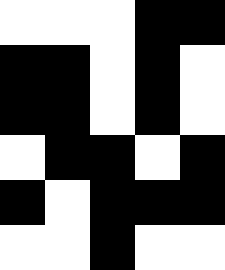[["white", "white", "white", "black", "black"], ["black", "black", "white", "black", "white"], ["black", "black", "white", "black", "white"], ["white", "black", "black", "white", "black"], ["black", "white", "black", "black", "black"], ["white", "white", "black", "white", "white"]]